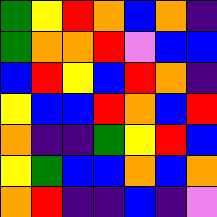[["green", "yellow", "red", "orange", "blue", "orange", "indigo"], ["green", "orange", "orange", "red", "violet", "blue", "blue"], ["blue", "red", "yellow", "blue", "red", "orange", "indigo"], ["yellow", "blue", "blue", "red", "orange", "blue", "red"], ["orange", "indigo", "indigo", "green", "yellow", "red", "blue"], ["yellow", "green", "blue", "blue", "orange", "blue", "orange"], ["orange", "red", "indigo", "indigo", "blue", "indigo", "violet"]]